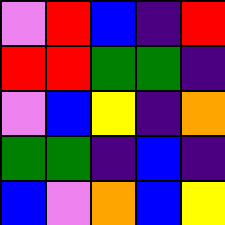[["violet", "red", "blue", "indigo", "red"], ["red", "red", "green", "green", "indigo"], ["violet", "blue", "yellow", "indigo", "orange"], ["green", "green", "indigo", "blue", "indigo"], ["blue", "violet", "orange", "blue", "yellow"]]